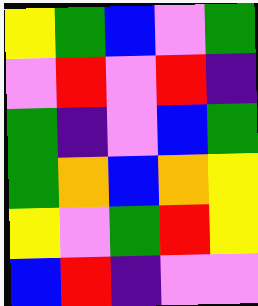[["yellow", "green", "blue", "violet", "green"], ["violet", "red", "violet", "red", "indigo"], ["green", "indigo", "violet", "blue", "green"], ["green", "orange", "blue", "orange", "yellow"], ["yellow", "violet", "green", "red", "yellow"], ["blue", "red", "indigo", "violet", "violet"]]